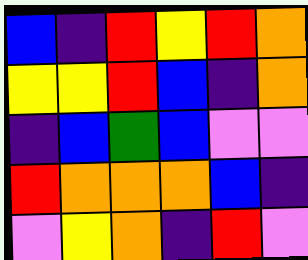[["blue", "indigo", "red", "yellow", "red", "orange"], ["yellow", "yellow", "red", "blue", "indigo", "orange"], ["indigo", "blue", "green", "blue", "violet", "violet"], ["red", "orange", "orange", "orange", "blue", "indigo"], ["violet", "yellow", "orange", "indigo", "red", "violet"]]